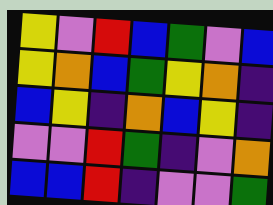[["yellow", "violet", "red", "blue", "green", "violet", "blue"], ["yellow", "orange", "blue", "green", "yellow", "orange", "indigo"], ["blue", "yellow", "indigo", "orange", "blue", "yellow", "indigo"], ["violet", "violet", "red", "green", "indigo", "violet", "orange"], ["blue", "blue", "red", "indigo", "violet", "violet", "green"]]